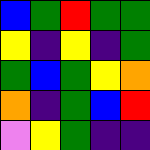[["blue", "green", "red", "green", "green"], ["yellow", "indigo", "yellow", "indigo", "green"], ["green", "blue", "green", "yellow", "orange"], ["orange", "indigo", "green", "blue", "red"], ["violet", "yellow", "green", "indigo", "indigo"]]